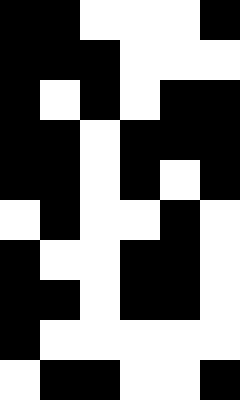[["black", "black", "white", "white", "white", "black"], ["black", "black", "black", "white", "white", "white"], ["black", "white", "black", "white", "black", "black"], ["black", "black", "white", "black", "black", "black"], ["black", "black", "white", "black", "white", "black"], ["white", "black", "white", "white", "black", "white"], ["black", "white", "white", "black", "black", "white"], ["black", "black", "white", "black", "black", "white"], ["black", "white", "white", "white", "white", "white"], ["white", "black", "black", "white", "white", "black"]]